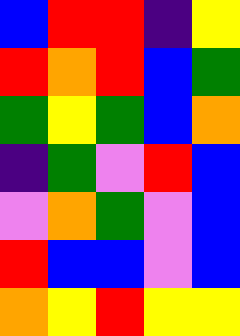[["blue", "red", "red", "indigo", "yellow"], ["red", "orange", "red", "blue", "green"], ["green", "yellow", "green", "blue", "orange"], ["indigo", "green", "violet", "red", "blue"], ["violet", "orange", "green", "violet", "blue"], ["red", "blue", "blue", "violet", "blue"], ["orange", "yellow", "red", "yellow", "yellow"]]